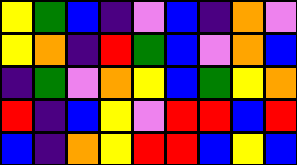[["yellow", "green", "blue", "indigo", "violet", "blue", "indigo", "orange", "violet"], ["yellow", "orange", "indigo", "red", "green", "blue", "violet", "orange", "blue"], ["indigo", "green", "violet", "orange", "yellow", "blue", "green", "yellow", "orange"], ["red", "indigo", "blue", "yellow", "violet", "red", "red", "blue", "red"], ["blue", "indigo", "orange", "yellow", "red", "red", "blue", "yellow", "blue"]]